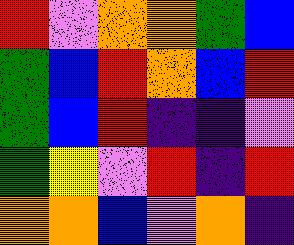[["red", "violet", "orange", "orange", "green", "blue"], ["green", "blue", "red", "orange", "blue", "red"], ["green", "blue", "red", "indigo", "indigo", "violet"], ["green", "yellow", "violet", "red", "indigo", "red"], ["orange", "orange", "blue", "violet", "orange", "indigo"]]